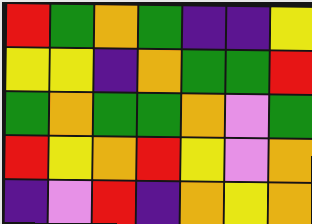[["red", "green", "orange", "green", "indigo", "indigo", "yellow"], ["yellow", "yellow", "indigo", "orange", "green", "green", "red"], ["green", "orange", "green", "green", "orange", "violet", "green"], ["red", "yellow", "orange", "red", "yellow", "violet", "orange"], ["indigo", "violet", "red", "indigo", "orange", "yellow", "orange"]]